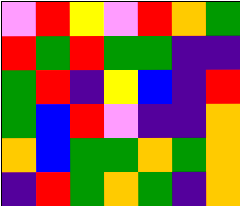[["violet", "red", "yellow", "violet", "red", "orange", "green"], ["red", "green", "red", "green", "green", "indigo", "indigo"], ["green", "red", "indigo", "yellow", "blue", "indigo", "red"], ["green", "blue", "red", "violet", "indigo", "indigo", "orange"], ["orange", "blue", "green", "green", "orange", "green", "orange"], ["indigo", "red", "green", "orange", "green", "indigo", "orange"]]